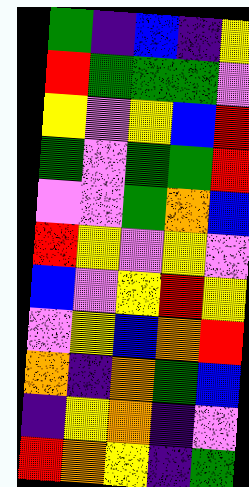[["green", "indigo", "blue", "indigo", "yellow"], ["red", "green", "green", "green", "violet"], ["yellow", "violet", "yellow", "blue", "red"], ["green", "violet", "green", "green", "red"], ["violet", "violet", "green", "orange", "blue"], ["red", "yellow", "violet", "yellow", "violet"], ["blue", "violet", "yellow", "red", "yellow"], ["violet", "yellow", "blue", "orange", "red"], ["orange", "indigo", "orange", "green", "blue"], ["indigo", "yellow", "orange", "indigo", "violet"], ["red", "orange", "yellow", "indigo", "green"]]